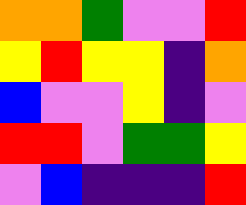[["orange", "orange", "green", "violet", "violet", "red"], ["yellow", "red", "yellow", "yellow", "indigo", "orange"], ["blue", "violet", "violet", "yellow", "indigo", "violet"], ["red", "red", "violet", "green", "green", "yellow"], ["violet", "blue", "indigo", "indigo", "indigo", "red"]]